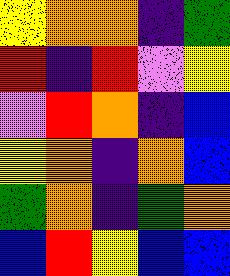[["yellow", "orange", "orange", "indigo", "green"], ["red", "indigo", "red", "violet", "yellow"], ["violet", "red", "orange", "indigo", "blue"], ["yellow", "orange", "indigo", "orange", "blue"], ["green", "orange", "indigo", "green", "orange"], ["blue", "red", "yellow", "blue", "blue"]]